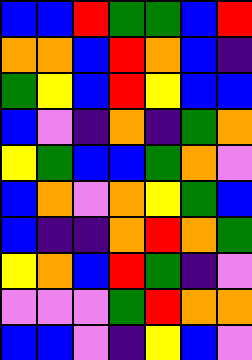[["blue", "blue", "red", "green", "green", "blue", "red"], ["orange", "orange", "blue", "red", "orange", "blue", "indigo"], ["green", "yellow", "blue", "red", "yellow", "blue", "blue"], ["blue", "violet", "indigo", "orange", "indigo", "green", "orange"], ["yellow", "green", "blue", "blue", "green", "orange", "violet"], ["blue", "orange", "violet", "orange", "yellow", "green", "blue"], ["blue", "indigo", "indigo", "orange", "red", "orange", "green"], ["yellow", "orange", "blue", "red", "green", "indigo", "violet"], ["violet", "violet", "violet", "green", "red", "orange", "orange"], ["blue", "blue", "violet", "indigo", "yellow", "blue", "violet"]]